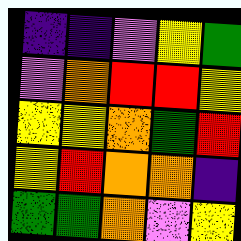[["indigo", "indigo", "violet", "yellow", "green"], ["violet", "orange", "red", "red", "yellow"], ["yellow", "yellow", "orange", "green", "red"], ["yellow", "red", "orange", "orange", "indigo"], ["green", "green", "orange", "violet", "yellow"]]